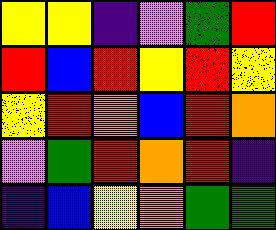[["yellow", "yellow", "indigo", "violet", "green", "red"], ["red", "blue", "red", "yellow", "red", "yellow"], ["yellow", "red", "orange", "blue", "red", "orange"], ["violet", "green", "red", "orange", "red", "indigo"], ["indigo", "blue", "yellow", "orange", "green", "green"]]